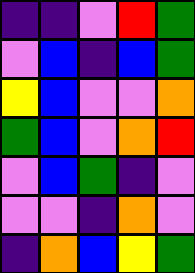[["indigo", "indigo", "violet", "red", "green"], ["violet", "blue", "indigo", "blue", "green"], ["yellow", "blue", "violet", "violet", "orange"], ["green", "blue", "violet", "orange", "red"], ["violet", "blue", "green", "indigo", "violet"], ["violet", "violet", "indigo", "orange", "violet"], ["indigo", "orange", "blue", "yellow", "green"]]